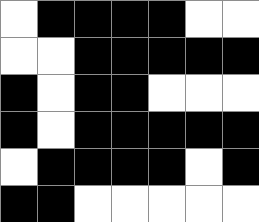[["white", "black", "black", "black", "black", "white", "white"], ["white", "white", "black", "black", "black", "black", "black"], ["black", "white", "black", "black", "white", "white", "white"], ["black", "white", "black", "black", "black", "black", "black"], ["white", "black", "black", "black", "black", "white", "black"], ["black", "black", "white", "white", "white", "white", "white"]]